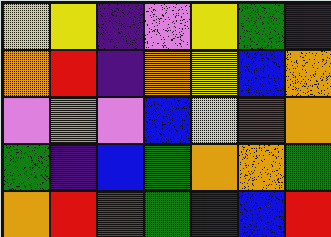[["yellow", "yellow", "indigo", "violet", "yellow", "green", "indigo"], ["orange", "red", "indigo", "orange", "yellow", "blue", "orange"], ["violet", "orange", "violet", "blue", "yellow", "red", "orange"], ["green", "indigo", "blue", "green", "orange", "orange", "green"], ["orange", "red", "red", "green", "indigo", "blue", "red"]]